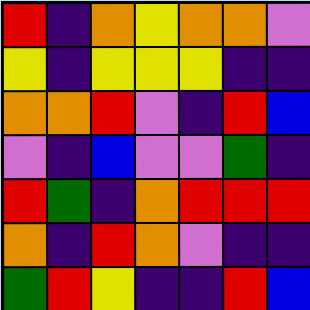[["red", "indigo", "orange", "yellow", "orange", "orange", "violet"], ["yellow", "indigo", "yellow", "yellow", "yellow", "indigo", "indigo"], ["orange", "orange", "red", "violet", "indigo", "red", "blue"], ["violet", "indigo", "blue", "violet", "violet", "green", "indigo"], ["red", "green", "indigo", "orange", "red", "red", "red"], ["orange", "indigo", "red", "orange", "violet", "indigo", "indigo"], ["green", "red", "yellow", "indigo", "indigo", "red", "blue"]]